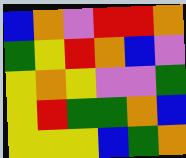[["blue", "orange", "violet", "red", "red", "orange"], ["green", "yellow", "red", "orange", "blue", "violet"], ["yellow", "orange", "yellow", "violet", "violet", "green"], ["yellow", "red", "green", "green", "orange", "blue"], ["yellow", "yellow", "yellow", "blue", "green", "orange"]]